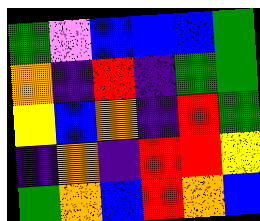[["green", "violet", "blue", "blue", "blue", "green"], ["orange", "indigo", "red", "indigo", "green", "green"], ["yellow", "blue", "orange", "indigo", "red", "green"], ["indigo", "orange", "indigo", "red", "red", "yellow"], ["green", "orange", "blue", "red", "orange", "blue"]]